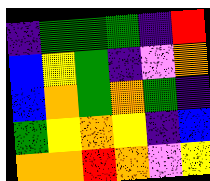[["indigo", "green", "green", "green", "indigo", "red"], ["blue", "yellow", "green", "indigo", "violet", "orange"], ["blue", "orange", "green", "orange", "green", "indigo"], ["green", "yellow", "orange", "yellow", "indigo", "blue"], ["orange", "orange", "red", "orange", "violet", "yellow"]]